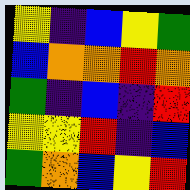[["yellow", "indigo", "blue", "yellow", "green"], ["blue", "orange", "orange", "red", "orange"], ["green", "indigo", "blue", "indigo", "red"], ["yellow", "yellow", "red", "indigo", "blue"], ["green", "orange", "blue", "yellow", "red"]]